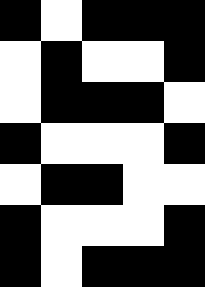[["black", "white", "black", "black", "black"], ["white", "black", "white", "white", "black"], ["white", "black", "black", "black", "white"], ["black", "white", "white", "white", "black"], ["white", "black", "black", "white", "white"], ["black", "white", "white", "white", "black"], ["black", "white", "black", "black", "black"]]